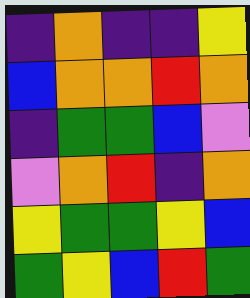[["indigo", "orange", "indigo", "indigo", "yellow"], ["blue", "orange", "orange", "red", "orange"], ["indigo", "green", "green", "blue", "violet"], ["violet", "orange", "red", "indigo", "orange"], ["yellow", "green", "green", "yellow", "blue"], ["green", "yellow", "blue", "red", "green"]]